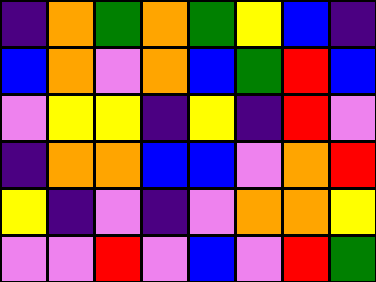[["indigo", "orange", "green", "orange", "green", "yellow", "blue", "indigo"], ["blue", "orange", "violet", "orange", "blue", "green", "red", "blue"], ["violet", "yellow", "yellow", "indigo", "yellow", "indigo", "red", "violet"], ["indigo", "orange", "orange", "blue", "blue", "violet", "orange", "red"], ["yellow", "indigo", "violet", "indigo", "violet", "orange", "orange", "yellow"], ["violet", "violet", "red", "violet", "blue", "violet", "red", "green"]]